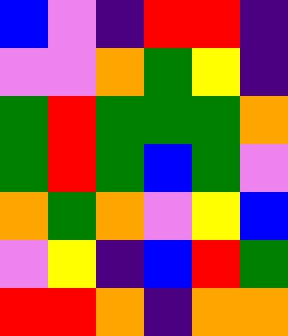[["blue", "violet", "indigo", "red", "red", "indigo"], ["violet", "violet", "orange", "green", "yellow", "indigo"], ["green", "red", "green", "green", "green", "orange"], ["green", "red", "green", "blue", "green", "violet"], ["orange", "green", "orange", "violet", "yellow", "blue"], ["violet", "yellow", "indigo", "blue", "red", "green"], ["red", "red", "orange", "indigo", "orange", "orange"]]